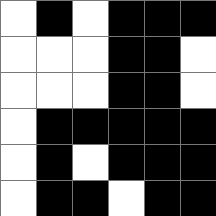[["white", "black", "white", "black", "black", "black"], ["white", "white", "white", "black", "black", "white"], ["white", "white", "white", "black", "black", "white"], ["white", "black", "black", "black", "black", "black"], ["white", "black", "white", "black", "black", "black"], ["white", "black", "black", "white", "black", "black"]]